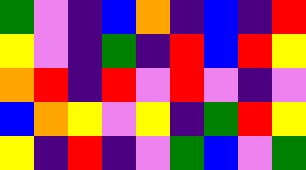[["green", "violet", "indigo", "blue", "orange", "indigo", "blue", "indigo", "red"], ["yellow", "violet", "indigo", "green", "indigo", "red", "blue", "red", "yellow"], ["orange", "red", "indigo", "red", "violet", "red", "violet", "indigo", "violet"], ["blue", "orange", "yellow", "violet", "yellow", "indigo", "green", "red", "yellow"], ["yellow", "indigo", "red", "indigo", "violet", "green", "blue", "violet", "green"]]